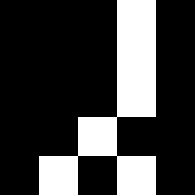[["black", "black", "black", "white", "black"], ["black", "black", "black", "white", "black"], ["black", "black", "black", "white", "black"], ["black", "black", "white", "black", "black"], ["black", "white", "black", "white", "black"]]